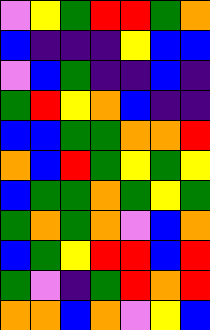[["violet", "yellow", "green", "red", "red", "green", "orange"], ["blue", "indigo", "indigo", "indigo", "yellow", "blue", "blue"], ["violet", "blue", "green", "indigo", "indigo", "blue", "indigo"], ["green", "red", "yellow", "orange", "blue", "indigo", "indigo"], ["blue", "blue", "green", "green", "orange", "orange", "red"], ["orange", "blue", "red", "green", "yellow", "green", "yellow"], ["blue", "green", "green", "orange", "green", "yellow", "green"], ["green", "orange", "green", "orange", "violet", "blue", "orange"], ["blue", "green", "yellow", "red", "red", "blue", "red"], ["green", "violet", "indigo", "green", "red", "orange", "red"], ["orange", "orange", "blue", "orange", "violet", "yellow", "blue"]]